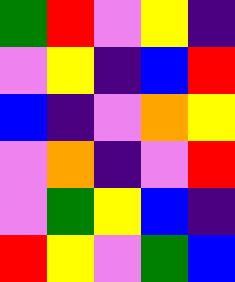[["green", "red", "violet", "yellow", "indigo"], ["violet", "yellow", "indigo", "blue", "red"], ["blue", "indigo", "violet", "orange", "yellow"], ["violet", "orange", "indigo", "violet", "red"], ["violet", "green", "yellow", "blue", "indigo"], ["red", "yellow", "violet", "green", "blue"]]